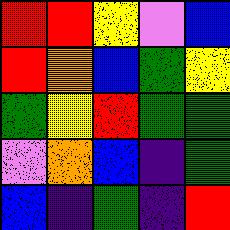[["red", "red", "yellow", "violet", "blue"], ["red", "orange", "blue", "green", "yellow"], ["green", "yellow", "red", "green", "green"], ["violet", "orange", "blue", "indigo", "green"], ["blue", "indigo", "green", "indigo", "red"]]